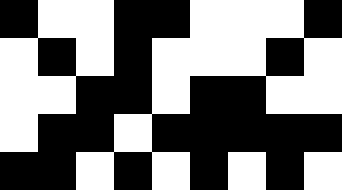[["black", "white", "white", "black", "black", "white", "white", "white", "black"], ["white", "black", "white", "black", "white", "white", "white", "black", "white"], ["white", "white", "black", "black", "white", "black", "black", "white", "white"], ["white", "black", "black", "white", "black", "black", "black", "black", "black"], ["black", "black", "white", "black", "white", "black", "white", "black", "white"]]